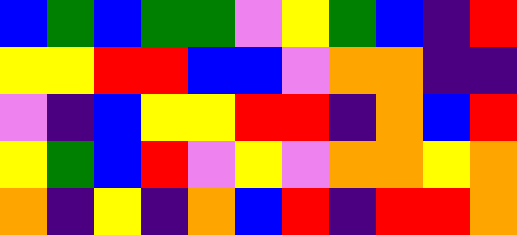[["blue", "green", "blue", "green", "green", "violet", "yellow", "green", "blue", "indigo", "red"], ["yellow", "yellow", "red", "red", "blue", "blue", "violet", "orange", "orange", "indigo", "indigo"], ["violet", "indigo", "blue", "yellow", "yellow", "red", "red", "indigo", "orange", "blue", "red"], ["yellow", "green", "blue", "red", "violet", "yellow", "violet", "orange", "orange", "yellow", "orange"], ["orange", "indigo", "yellow", "indigo", "orange", "blue", "red", "indigo", "red", "red", "orange"]]